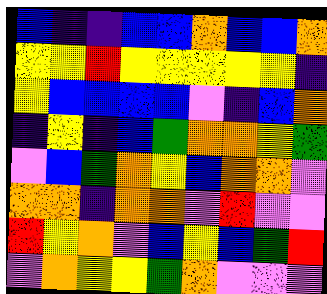[["blue", "indigo", "indigo", "blue", "blue", "orange", "blue", "blue", "orange"], ["yellow", "yellow", "red", "yellow", "yellow", "yellow", "yellow", "yellow", "indigo"], ["yellow", "blue", "blue", "blue", "blue", "violet", "indigo", "blue", "orange"], ["indigo", "yellow", "indigo", "blue", "green", "orange", "orange", "yellow", "green"], ["violet", "blue", "green", "orange", "yellow", "blue", "orange", "orange", "violet"], ["orange", "orange", "indigo", "orange", "orange", "violet", "red", "violet", "violet"], ["red", "yellow", "orange", "violet", "blue", "yellow", "blue", "green", "red"], ["violet", "orange", "yellow", "yellow", "green", "orange", "violet", "violet", "violet"]]